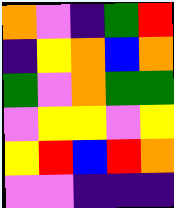[["orange", "violet", "indigo", "green", "red"], ["indigo", "yellow", "orange", "blue", "orange"], ["green", "violet", "orange", "green", "green"], ["violet", "yellow", "yellow", "violet", "yellow"], ["yellow", "red", "blue", "red", "orange"], ["violet", "violet", "indigo", "indigo", "indigo"]]